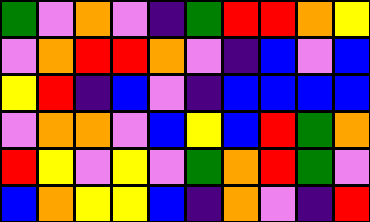[["green", "violet", "orange", "violet", "indigo", "green", "red", "red", "orange", "yellow"], ["violet", "orange", "red", "red", "orange", "violet", "indigo", "blue", "violet", "blue"], ["yellow", "red", "indigo", "blue", "violet", "indigo", "blue", "blue", "blue", "blue"], ["violet", "orange", "orange", "violet", "blue", "yellow", "blue", "red", "green", "orange"], ["red", "yellow", "violet", "yellow", "violet", "green", "orange", "red", "green", "violet"], ["blue", "orange", "yellow", "yellow", "blue", "indigo", "orange", "violet", "indigo", "red"]]